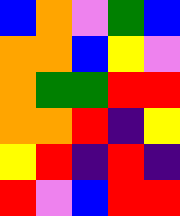[["blue", "orange", "violet", "green", "blue"], ["orange", "orange", "blue", "yellow", "violet"], ["orange", "green", "green", "red", "red"], ["orange", "orange", "red", "indigo", "yellow"], ["yellow", "red", "indigo", "red", "indigo"], ["red", "violet", "blue", "red", "red"]]